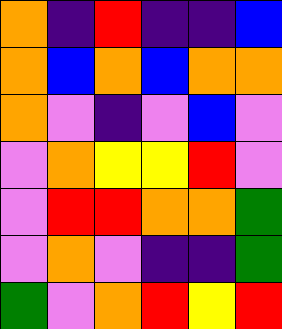[["orange", "indigo", "red", "indigo", "indigo", "blue"], ["orange", "blue", "orange", "blue", "orange", "orange"], ["orange", "violet", "indigo", "violet", "blue", "violet"], ["violet", "orange", "yellow", "yellow", "red", "violet"], ["violet", "red", "red", "orange", "orange", "green"], ["violet", "orange", "violet", "indigo", "indigo", "green"], ["green", "violet", "orange", "red", "yellow", "red"]]